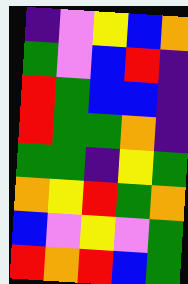[["indigo", "violet", "yellow", "blue", "orange"], ["green", "violet", "blue", "red", "indigo"], ["red", "green", "blue", "blue", "indigo"], ["red", "green", "green", "orange", "indigo"], ["green", "green", "indigo", "yellow", "green"], ["orange", "yellow", "red", "green", "orange"], ["blue", "violet", "yellow", "violet", "green"], ["red", "orange", "red", "blue", "green"]]